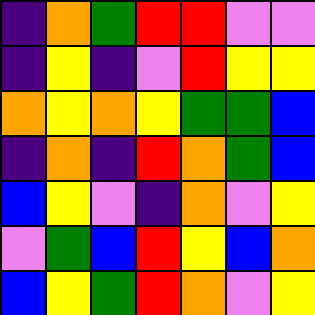[["indigo", "orange", "green", "red", "red", "violet", "violet"], ["indigo", "yellow", "indigo", "violet", "red", "yellow", "yellow"], ["orange", "yellow", "orange", "yellow", "green", "green", "blue"], ["indigo", "orange", "indigo", "red", "orange", "green", "blue"], ["blue", "yellow", "violet", "indigo", "orange", "violet", "yellow"], ["violet", "green", "blue", "red", "yellow", "blue", "orange"], ["blue", "yellow", "green", "red", "orange", "violet", "yellow"]]